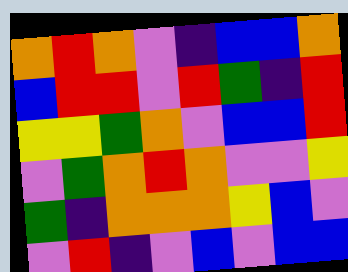[["orange", "red", "orange", "violet", "indigo", "blue", "blue", "orange"], ["blue", "red", "red", "violet", "red", "green", "indigo", "red"], ["yellow", "yellow", "green", "orange", "violet", "blue", "blue", "red"], ["violet", "green", "orange", "red", "orange", "violet", "violet", "yellow"], ["green", "indigo", "orange", "orange", "orange", "yellow", "blue", "violet"], ["violet", "red", "indigo", "violet", "blue", "violet", "blue", "blue"]]